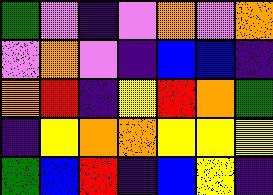[["green", "violet", "indigo", "violet", "orange", "violet", "orange"], ["violet", "orange", "violet", "indigo", "blue", "blue", "indigo"], ["orange", "red", "indigo", "yellow", "red", "orange", "green"], ["indigo", "yellow", "orange", "orange", "yellow", "yellow", "yellow"], ["green", "blue", "red", "indigo", "blue", "yellow", "indigo"]]